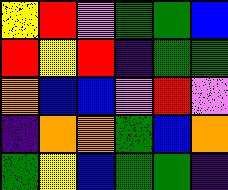[["yellow", "red", "violet", "green", "green", "blue"], ["red", "yellow", "red", "indigo", "green", "green"], ["orange", "blue", "blue", "violet", "red", "violet"], ["indigo", "orange", "orange", "green", "blue", "orange"], ["green", "yellow", "blue", "green", "green", "indigo"]]